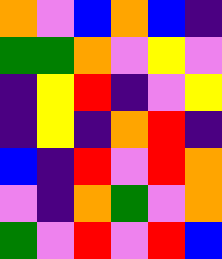[["orange", "violet", "blue", "orange", "blue", "indigo"], ["green", "green", "orange", "violet", "yellow", "violet"], ["indigo", "yellow", "red", "indigo", "violet", "yellow"], ["indigo", "yellow", "indigo", "orange", "red", "indigo"], ["blue", "indigo", "red", "violet", "red", "orange"], ["violet", "indigo", "orange", "green", "violet", "orange"], ["green", "violet", "red", "violet", "red", "blue"]]